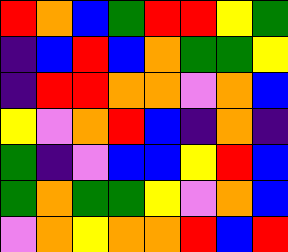[["red", "orange", "blue", "green", "red", "red", "yellow", "green"], ["indigo", "blue", "red", "blue", "orange", "green", "green", "yellow"], ["indigo", "red", "red", "orange", "orange", "violet", "orange", "blue"], ["yellow", "violet", "orange", "red", "blue", "indigo", "orange", "indigo"], ["green", "indigo", "violet", "blue", "blue", "yellow", "red", "blue"], ["green", "orange", "green", "green", "yellow", "violet", "orange", "blue"], ["violet", "orange", "yellow", "orange", "orange", "red", "blue", "red"]]